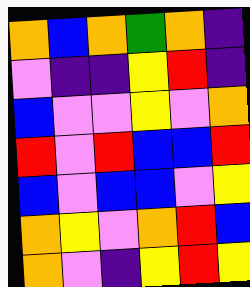[["orange", "blue", "orange", "green", "orange", "indigo"], ["violet", "indigo", "indigo", "yellow", "red", "indigo"], ["blue", "violet", "violet", "yellow", "violet", "orange"], ["red", "violet", "red", "blue", "blue", "red"], ["blue", "violet", "blue", "blue", "violet", "yellow"], ["orange", "yellow", "violet", "orange", "red", "blue"], ["orange", "violet", "indigo", "yellow", "red", "yellow"]]